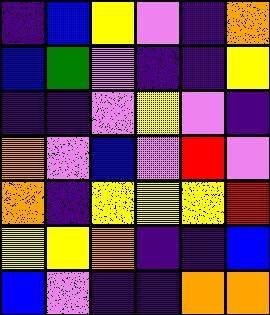[["indigo", "blue", "yellow", "violet", "indigo", "orange"], ["blue", "green", "violet", "indigo", "indigo", "yellow"], ["indigo", "indigo", "violet", "yellow", "violet", "indigo"], ["orange", "violet", "blue", "violet", "red", "violet"], ["orange", "indigo", "yellow", "yellow", "yellow", "red"], ["yellow", "yellow", "orange", "indigo", "indigo", "blue"], ["blue", "violet", "indigo", "indigo", "orange", "orange"]]